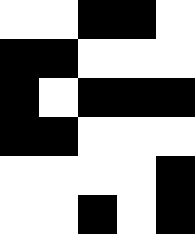[["white", "white", "black", "black", "white"], ["black", "black", "white", "white", "white"], ["black", "white", "black", "black", "black"], ["black", "black", "white", "white", "white"], ["white", "white", "white", "white", "black"], ["white", "white", "black", "white", "black"]]